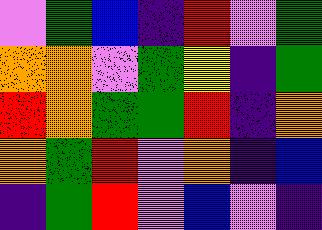[["violet", "green", "blue", "indigo", "red", "violet", "green"], ["orange", "orange", "violet", "green", "yellow", "indigo", "green"], ["red", "orange", "green", "green", "red", "indigo", "orange"], ["orange", "green", "red", "violet", "orange", "indigo", "blue"], ["indigo", "green", "red", "violet", "blue", "violet", "indigo"]]